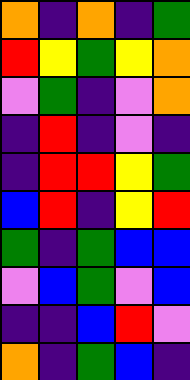[["orange", "indigo", "orange", "indigo", "green"], ["red", "yellow", "green", "yellow", "orange"], ["violet", "green", "indigo", "violet", "orange"], ["indigo", "red", "indigo", "violet", "indigo"], ["indigo", "red", "red", "yellow", "green"], ["blue", "red", "indigo", "yellow", "red"], ["green", "indigo", "green", "blue", "blue"], ["violet", "blue", "green", "violet", "blue"], ["indigo", "indigo", "blue", "red", "violet"], ["orange", "indigo", "green", "blue", "indigo"]]